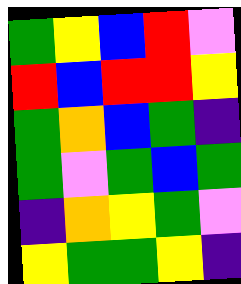[["green", "yellow", "blue", "red", "violet"], ["red", "blue", "red", "red", "yellow"], ["green", "orange", "blue", "green", "indigo"], ["green", "violet", "green", "blue", "green"], ["indigo", "orange", "yellow", "green", "violet"], ["yellow", "green", "green", "yellow", "indigo"]]